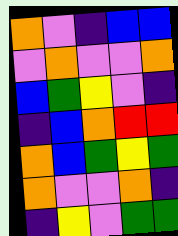[["orange", "violet", "indigo", "blue", "blue"], ["violet", "orange", "violet", "violet", "orange"], ["blue", "green", "yellow", "violet", "indigo"], ["indigo", "blue", "orange", "red", "red"], ["orange", "blue", "green", "yellow", "green"], ["orange", "violet", "violet", "orange", "indigo"], ["indigo", "yellow", "violet", "green", "green"]]